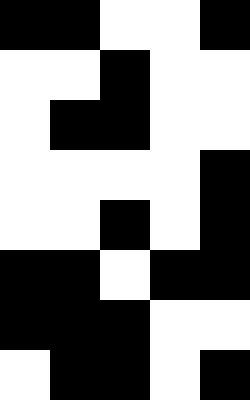[["black", "black", "white", "white", "black"], ["white", "white", "black", "white", "white"], ["white", "black", "black", "white", "white"], ["white", "white", "white", "white", "black"], ["white", "white", "black", "white", "black"], ["black", "black", "white", "black", "black"], ["black", "black", "black", "white", "white"], ["white", "black", "black", "white", "black"]]